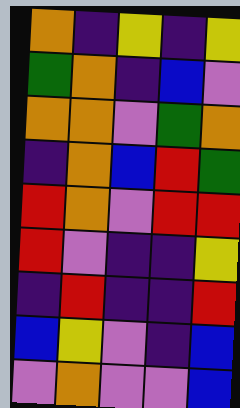[["orange", "indigo", "yellow", "indigo", "yellow"], ["green", "orange", "indigo", "blue", "violet"], ["orange", "orange", "violet", "green", "orange"], ["indigo", "orange", "blue", "red", "green"], ["red", "orange", "violet", "red", "red"], ["red", "violet", "indigo", "indigo", "yellow"], ["indigo", "red", "indigo", "indigo", "red"], ["blue", "yellow", "violet", "indigo", "blue"], ["violet", "orange", "violet", "violet", "blue"]]